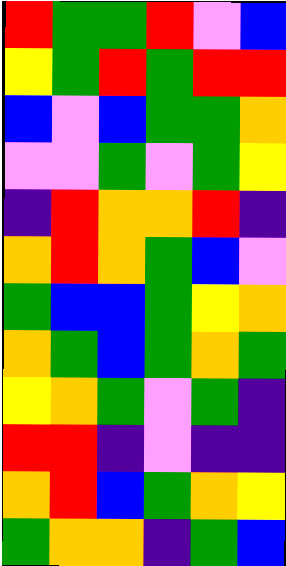[["red", "green", "green", "red", "violet", "blue"], ["yellow", "green", "red", "green", "red", "red"], ["blue", "violet", "blue", "green", "green", "orange"], ["violet", "violet", "green", "violet", "green", "yellow"], ["indigo", "red", "orange", "orange", "red", "indigo"], ["orange", "red", "orange", "green", "blue", "violet"], ["green", "blue", "blue", "green", "yellow", "orange"], ["orange", "green", "blue", "green", "orange", "green"], ["yellow", "orange", "green", "violet", "green", "indigo"], ["red", "red", "indigo", "violet", "indigo", "indigo"], ["orange", "red", "blue", "green", "orange", "yellow"], ["green", "orange", "orange", "indigo", "green", "blue"]]